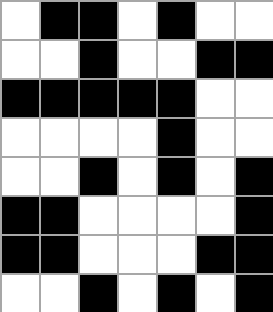[["white", "black", "black", "white", "black", "white", "white"], ["white", "white", "black", "white", "white", "black", "black"], ["black", "black", "black", "black", "black", "white", "white"], ["white", "white", "white", "white", "black", "white", "white"], ["white", "white", "black", "white", "black", "white", "black"], ["black", "black", "white", "white", "white", "white", "black"], ["black", "black", "white", "white", "white", "black", "black"], ["white", "white", "black", "white", "black", "white", "black"]]